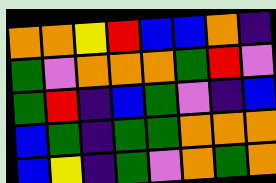[["orange", "orange", "yellow", "red", "blue", "blue", "orange", "indigo"], ["green", "violet", "orange", "orange", "orange", "green", "red", "violet"], ["green", "red", "indigo", "blue", "green", "violet", "indigo", "blue"], ["blue", "green", "indigo", "green", "green", "orange", "orange", "orange"], ["blue", "yellow", "indigo", "green", "violet", "orange", "green", "orange"]]